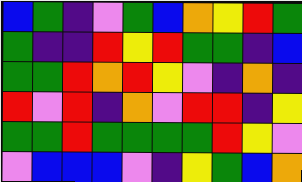[["blue", "green", "indigo", "violet", "green", "blue", "orange", "yellow", "red", "green"], ["green", "indigo", "indigo", "red", "yellow", "red", "green", "green", "indigo", "blue"], ["green", "green", "red", "orange", "red", "yellow", "violet", "indigo", "orange", "indigo"], ["red", "violet", "red", "indigo", "orange", "violet", "red", "red", "indigo", "yellow"], ["green", "green", "red", "green", "green", "green", "green", "red", "yellow", "violet"], ["violet", "blue", "blue", "blue", "violet", "indigo", "yellow", "green", "blue", "orange"]]